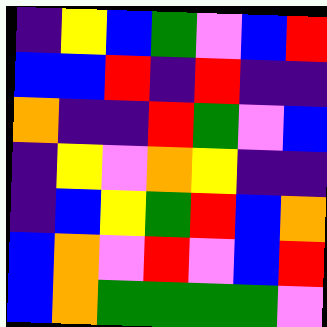[["indigo", "yellow", "blue", "green", "violet", "blue", "red"], ["blue", "blue", "red", "indigo", "red", "indigo", "indigo"], ["orange", "indigo", "indigo", "red", "green", "violet", "blue"], ["indigo", "yellow", "violet", "orange", "yellow", "indigo", "indigo"], ["indigo", "blue", "yellow", "green", "red", "blue", "orange"], ["blue", "orange", "violet", "red", "violet", "blue", "red"], ["blue", "orange", "green", "green", "green", "green", "violet"]]